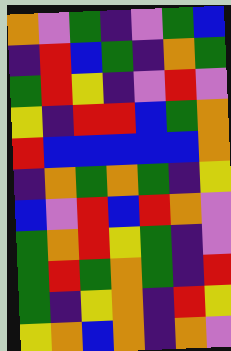[["orange", "violet", "green", "indigo", "violet", "green", "blue"], ["indigo", "red", "blue", "green", "indigo", "orange", "green"], ["green", "red", "yellow", "indigo", "violet", "red", "violet"], ["yellow", "indigo", "red", "red", "blue", "green", "orange"], ["red", "blue", "blue", "blue", "blue", "blue", "orange"], ["indigo", "orange", "green", "orange", "green", "indigo", "yellow"], ["blue", "violet", "red", "blue", "red", "orange", "violet"], ["green", "orange", "red", "yellow", "green", "indigo", "violet"], ["green", "red", "green", "orange", "green", "indigo", "red"], ["green", "indigo", "yellow", "orange", "indigo", "red", "yellow"], ["yellow", "orange", "blue", "orange", "indigo", "orange", "violet"]]